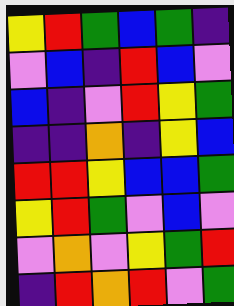[["yellow", "red", "green", "blue", "green", "indigo"], ["violet", "blue", "indigo", "red", "blue", "violet"], ["blue", "indigo", "violet", "red", "yellow", "green"], ["indigo", "indigo", "orange", "indigo", "yellow", "blue"], ["red", "red", "yellow", "blue", "blue", "green"], ["yellow", "red", "green", "violet", "blue", "violet"], ["violet", "orange", "violet", "yellow", "green", "red"], ["indigo", "red", "orange", "red", "violet", "green"]]